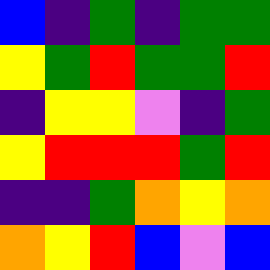[["blue", "indigo", "green", "indigo", "green", "green"], ["yellow", "green", "red", "green", "green", "red"], ["indigo", "yellow", "yellow", "violet", "indigo", "green"], ["yellow", "red", "red", "red", "green", "red"], ["indigo", "indigo", "green", "orange", "yellow", "orange"], ["orange", "yellow", "red", "blue", "violet", "blue"]]